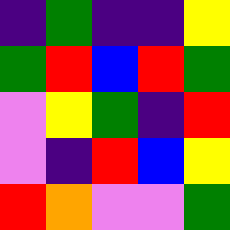[["indigo", "green", "indigo", "indigo", "yellow"], ["green", "red", "blue", "red", "green"], ["violet", "yellow", "green", "indigo", "red"], ["violet", "indigo", "red", "blue", "yellow"], ["red", "orange", "violet", "violet", "green"]]